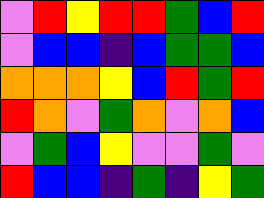[["violet", "red", "yellow", "red", "red", "green", "blue", "red"], ["violet", "blue", "blue", "indigo", "blue", "green", "green", "blue"], ["orange", "orange", "orange", "yellow", "blue", "red", "green", "red"], ["red", "orange", "violet", "green", "orange", "violet", "orange", "blue"], ["violet", "green", "blue", "yellow", "violet", "violet", "green", "violet"], ["red", "blue", "blue", "indigo", "green", "indigo", "yellow", "green"]]